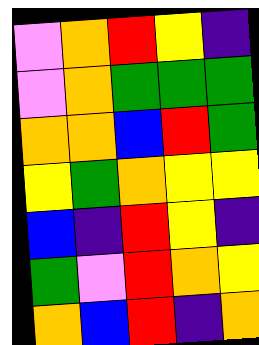[["violet", "orange", "red", "yellow", "indigo"], ["violet", "orange", "green", "green", "green"], ["orange", "orange", "blue", "red", "green"], ["yellow", "green", "orange", "yellow", "yellow"], ["blue", "indigo", "red", "yellow", "indigo"], ["green", "violet", "red", "orange", "yellow"], ["orange", "blue", "red", "indigo", "orange"]]